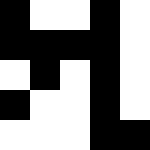[["black", "white", "white", "black", "white"], ["black", "black", "black", "black", "white"], ["white", "black", "white", "black", "white"], ["black", "white", "white", "black", "white"], ["white", "white", "white", "black", "black"]]